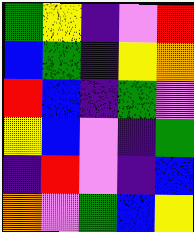[["green", "yellow", "indigo", "violet", "red"], ["blue", "green", "indigo", "yellow", "orange"], ["red", "blue", "indigo", "green", "violet"], ["yellow", "blue", "violet", "indigo", "green"], ["indigo", "red", "violet", "indigo", "blue"], ["orange", "violet", "green", "blue", "yellow"]]